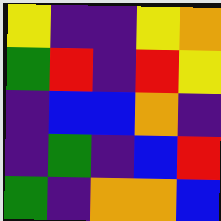[["yellow", "indigo", "indigo", "yellow", "orange"], ["green", "red", "indigo", "red", "yellow"], ["indigo", "blue", "blue", "orange", "indigo"], ["indigo", "green", "indigo", "blue", "red"], ["green", "indigo", "orange", "orange", "blue"]]